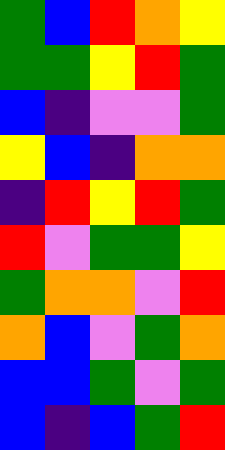[["green", "blue", "red", "orange", "yellow"], ["green", "green", "yellow", "red", "green"], ["blue", "indigo", "violet", "violet", "green"], ["yellow", "blue", "indigo", "orange", "orange"], ["indigo", "red", "yellow", "red", "green"], ["red", "violet", "green", "green", "yellow"], ["green", "orange", "orange", "violet", "red"], ["orange", "blue", "violet", "green", "orange"], ["blue", "blue", "green", "violet", "green"], ["blue", "indigo", "blue", "green", "red"]]